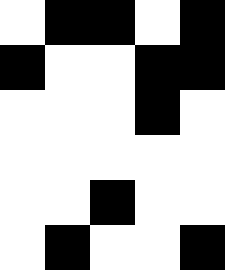[["white", "black", "black", "white", "black"], ["black", "white", "white", "black", "black"], ["white", "white", "white", "black", "white"], ["white", "white", "white", "white", "white"], ["white", "white", "black", "white", "white"], ["white", "black", "white", "white", "black"]]